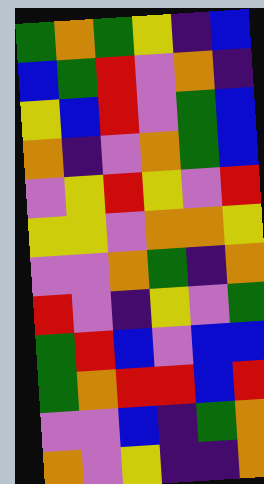[["green", "orange", "green", "yellow", "indigo", "blue"], ["blue", "green", "red", "violet", "orange", "indigo"], ["yellow", "blue", "red", "violet", "green", "blue"], ["orange", "indigo", "violet", "orange", "green", "blue"], ["violet", "yellow", "red", "yellow", "violet", "red"], ["yellow", "yellow", "violet", "orange", "orange", "yellow"], ["violet", "violet", "orange", "green", "indigo", "orange"], ["red", "violet", "indigo", "yellow", "violet", "green"], ["green", "red", "blue", "violet", "blue", "blue"], ["green", "orange", "red", "red", "blue", "red"], ["violet", "violet", "blue", "indigo", "green", "orange"], ["orange", "violet", "yellow", "indigo", "indigo", "orange"]]